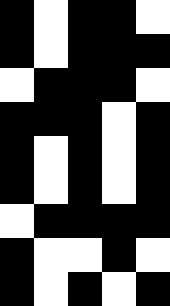[["black", "white", "black", "black", "white"], ["black", "white", "black", "black", "black"], ["white", "black", "black", "black", "white"], ["black", "black", "black", "white", "black"], ["black", "white", "black", "white", "black"], ["black", "white", "black", "white", "black"], ["white", "black", "black", "black", "black"], ["black", "white", "white", "black", "white"], ["black", "white", "black", "white", "black"]]